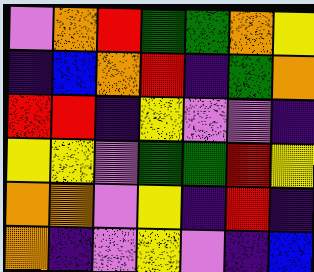[["violet", "orange", "red", "green", "green", "orange", "yellow"], ["indigo", "blue", "orange", "red", "indigo", "green", "orange"], ["red", "red", "indigo", "yellow", "violet", "violet", "indigo"], ["yellow", "yellow", "violet", "green", "green", "red", "yellow"], ["orange", "orange", "violet", "yellow", "indigo", "red", "indigo"], ["orange", "indigo", "violet", "yellow", "violet", "indigo", "blue"]]